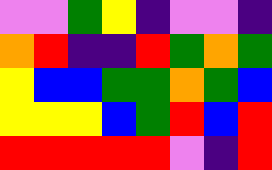[["violet", "violet", "green", "yellow", "indigo", "violet", "violet", "indigo"], ["orange", "red", "indigo", "indigo", "red", "green", "orange", "green"], ["yellow", "blue", "blue", "green", "green", "orange", "green", "blue"], ["yellow", "yellow", "yellow", "blue", "green", "red", "blue", "red"], ["red", "red", "red", "red", "red", "violet", "indigo", "red"]]